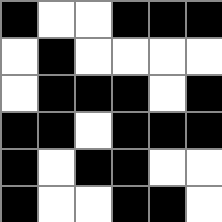[["black", "white", "white", "black", "black", "black"], ["white", "black", "white", "white", "white", "white"], ["white", "black", "black", "black", "white", "black"], ["black", "black", "white", "black", "black", "black"], ["black", "white", "black", "black", "white", "white"], ["black", "white", "white", "black", "black", "white"]]